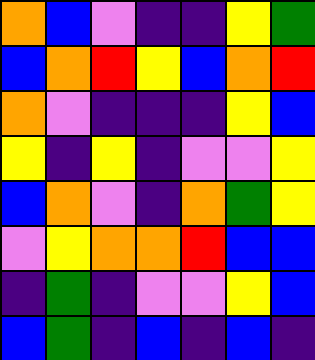[["orange", "blue", "violet", "indigo", "indigo", "yellow", "green"], ["blue", "orange", "red", "yellow", "blue", "orange", "red"], ["orange", "violet", "indigo", "indigo", "indigo", "yellow", "blue"], ["yellow", "indigo", "yellow", "indigo", "violet", "violet", "yellow"], ["blue", "orange", "violet", "indigo", "orange", "green", "yellow"], ["violet", "yellow", "orange", "orange", "red", "blue", "blue"], ["indigo", "green", "indigo", "violet", "violet", "yellow", "blue"], ["blue", "green", "indigo", "blue", "indigo", "blue", "indigo"]]